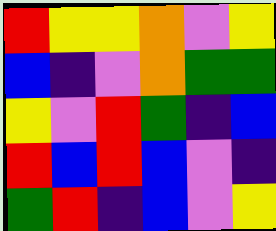[["red", "yellow", "yellow", "orange", "violet", "yellow"], ["blue", "indigo", "violet", "orange", "green", "green"], ["yellow", "violet", "red", "green", "indigo", "blue"], ["red", "blue", "red", "blue", "violet", "indigo"], ["green", "red", "indigo", "blue", "violet", "yellow"]]